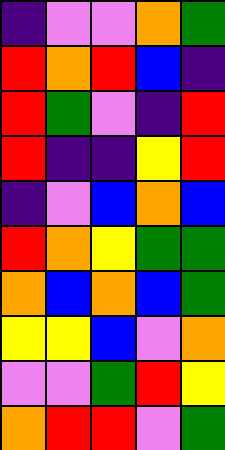[["indigo", "violet", "violet", "orange", "green"], ["red", "orange", "red", "blue", "indigo"], ["red", "green", "violet", "indigo", "red"], ["red", "indigo", "indigo", "yellow", "red"], ["indigo", "violet", "blue", "orange", "blue"], ["red", "orange", "yellow", "green", "green"], ["orange", "blue", "orange", "blue", "green"], ["yellow", "yellow", "blue", "violet", "orange"], ["violet", "violet", "green", "red", "yellow"], ["orange", "red", "red", "violet", "green"]]